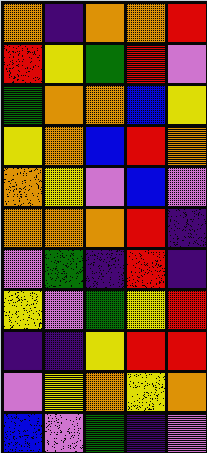[["orange", "indigo", "orange", "orange", "red"], ["red", "yellow", "green", "red", "violet"], ["green", "orange", "orange", "blue", "yellow"], ["yellow", "orange", "blue", "red", "orange"], ["orange", "yellow", "violet", "blue", "violet"], ["orange", "orange", "orange", "red", "indigo"], ["violet", "green", "indigo", "red", "indigo"], ["yellow", "violet", "green", "yellow", "red"], ["indigo", "indigo", "yellow", "red", "red"], ["violet", "yellow", "orange", "yellow", "orange"], ["blue", "violet", "green", "indigo", "violet"]]